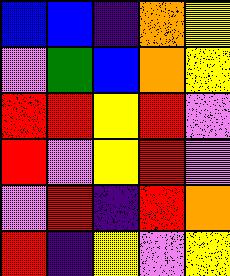[["blue", "blue", "indigo", "orange", "yellow"], ["violet", "green", "blue", "orange", "yellow"], ["red", "red", "yellow", "red", "violet"], ["red", "violet", "yellow", "red", "violet"], ["violet", "red", "indigo", "red", "orange"], ["red", "indigo", "yellow", "violet", "yellow"]]